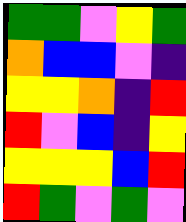[["green", "green", "violet", "yellow", "green"], ["orange", "blue", "blue", "violet", "indigo"], ["yellow", "yellow", "orange", "indigo", "red"], ["red", "violet", "blue", "indigo", "yellow"], ["yellow", "yellow", "yellow", "blue", "red"], ["red", "green", "violet", "green", "violet"]]